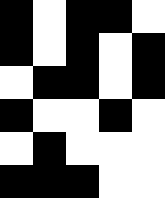[["black", "white", "black", "black", "white"], ["black", "white", "black", "white", "black"], ["white", "black", "black", "white", "black"], ["black", "white", "white", "black", "white"], ["white", "black", "white", "white", "white"], ["black", "black", "black", "white", "white"]]